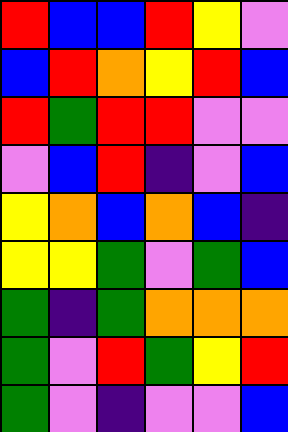[["red", "blue", "blue", "red", "yellow", "violet"], ["blue", "red", "orange", "yellow", "red", "blue"], ["red", "green", "red", "red", "violet", "violet"], ["violet", "blue", "red", "indigo", "violet", "blue"], ["yellow", "orange", "blue", "orange", "blue", "indigo"], ["yellow", "yellow", "green", "violet", "green", "blue"], ["green", "indigo", "green", "orange", "orange", "orange"], ["green", "violet", "red", "green", "yellow", "red"], ["green", "violet", "indigo", "violet", "violet", "blue"]]